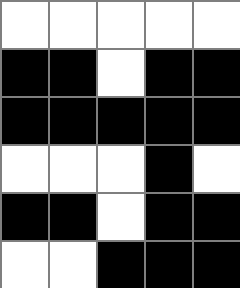[["white", "white", "white", "white", "white"], ["black", "black", "white", "black", "black"], ["black", "black", "black", "black", "black"], ["white", "white", "white", "black", "white"], ["black", "black", "white", "black", "black"], ["white", "white", "black", "black", "black"]]